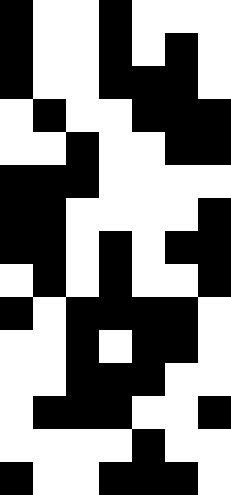[["black", "white", "white", "black", "white", "white", "white"], ["black", "white", "white", "black", "white", "black", "white"], ["black", "white", "white", "black", "black", "black", "white"], ["white", "black", "white", "white", "black", "black", "black"], ["white", "white", "black", "white", "white", "black", "black"], ["black", "black", "black", "white", "white", "white", "white"], ["black", "black", "white", "white", "white", "white", "black"], ["black", "black", "white", "black", "white", "black", "black"], ["white", "black", "white", "black", "white", "white", "black"], ["black", "white", "black", "black", "black", "black", "white"], ["white", "white", "black", "white", "black", "black", "white"], ["white", "white", "black", "black", "black", "white", "white"], ["white", "black", "black", "black", "white", "white", "black"], ["white", "white", "white", "white", "black", "white", "white"], ["black", "white", "white", "black", "black", "black", "white"]]